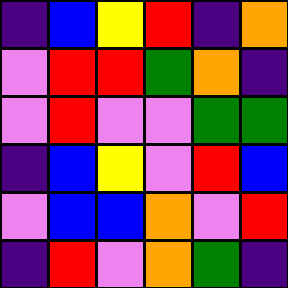[["indigo", "blue", "yellow", "red", "indigo", "orange"], ["violet", "red", "red", "green", "orange", "indigo"], ["violet", "red", "violet", "violet", "green", "green"], ["indigo", "blue", "yellow", "violet", "red", "blue"], ["violet", "blue", "blue", "orange", "violet", "red"], ["indigo", "red", "violet", "orange", "green", "indigo"]]